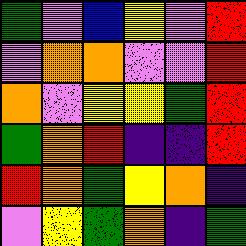[["green", "violet", "blue", "yellow", "violet", "red"], ["violet", "orange", "orange", "violet", "violet", "red"], ["orange", "violet", "yellow", "yellow", "green", "red"], ["green", "orange", "red", "indigo", "indigo", "red"], ["red", "orange", "green", "yellow", "orange", "indigo"], ["violet", "yellow", "green", "orange", "indigo", "green"]]